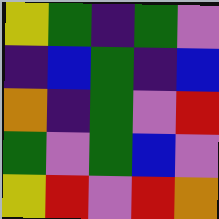[["yellow", "green", "indigo", "green", "violet"], ["indigo", "blue", "green", "indigo", "blue"], ["orange", "indigo", "green", "violet", "red"], ["green", "violet", "green", "blue", "violet"], ["yellow", "red", "violet", "red", "orange"]]